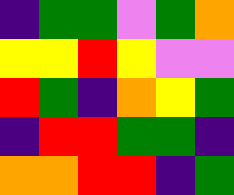[["indigo", "green", "green", "violet", "green", "orange"], ["yellow", "yellow", "red", "yellow", "violet", "violet"], ["red", "green", "indigo", "orange", "yellow", "green"], ["indigo", "red", "red", "green", "green", "indigo"], ["orange", "orange", "red", "red", "indigo", "green"]]